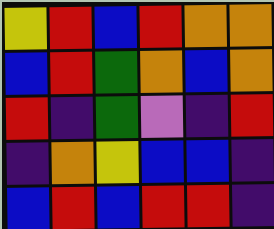[["yellow", "red", "blue", "red", "orange", "orange"], ["blue", "red", "green", "orange", "blue", "orange"], ["red", "indigo", "green", "violet", "indigo", "red"], ["indigo", "orange", "yellow", "blue", "blue", "indigo"], ["blue", "red", "blue", "red", "red", "indigo"]]